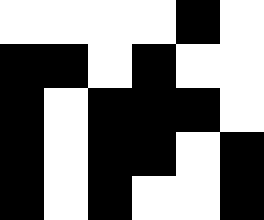[["white", "white", "white", "white", "black", "white"], ["black", "black", "white", "black", "white", "white"], ["black", "white", "black", "black", "black", "white"], ["black", "white", "black", "black", "white", "black"], ["black", "white", "black", "white", "white", "black"]]